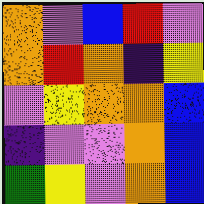[["orange", "violet", "blue", "red", "violet"], ["orange", "red", "orange", "indigo", "yellow"], ["violet", "yellow", "orange", "orange", "blue"], ["indigo", "violet", "violet", "orange", "blue"], ["green", "yellow", "violet", "orange", "blue"]]